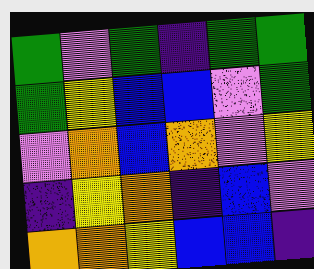[["green", "violet", "green", "indigo", "green", "green"], ["green", "yellow", "blue", "blue", "violet", "green"], ["violet", "orange", "blue", "orange", "violet", "yellow"], ["indigo", "yellow", "orange", "indigo", "blue", "violet"], ["orange", "orange", "yellow", "blue", "blue", "indigo"]]